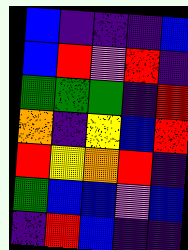[["blue", "indigo", "indigo", "indigo", "blue"], ["blue", "red", "violet", "red", "indigo"], ["green", "green", "green", "indigo", "red"], ["orange", "indigo", "yellow", "blue", "red"], ["red", "yellow", "orange", "red", "indigo"], ["green", "blue", "blue", "violet", "blue"], ["indigo", "red", "blue", "indigo", "indigo"]]